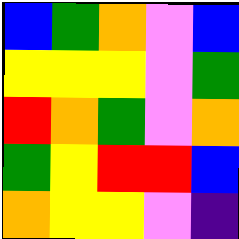[["blue", "green", "orange", "violet", "blue"], ["yellow", "yellow", "yellow", "violet", "green"], ["red", "orange", "green", "violet", "orange"], ["green", "yellow", "red", "red", "blue"], ["orange", "yellow", "yellow", "violet", "indigo"]]